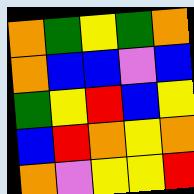[["orange", "green", "yellow", "green", "orange"], ["orange", "blue", "blue", "violet", "blue"], ["green", "yellow", "red", "blue", "yellow"], ["blue", "red", "orange", "yellow", "orange"], ["orange", "violet", "yellow", "yellow", "red"]]